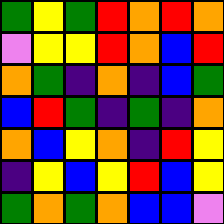[["green", "yellow", "green", "red", "orange", "red", "orange"], ["violet", "yellow", "yellow", "red", "orange", "blue", "red"], ["orange", "green", "indigo", "orange", "indigo", "blue", "green"], ["blue", "red", "green", "indigo", "green", "indigo", "orange"], ["orange", "blue", "yellow", "orange", "indigo", "red", "yellow"], ["indigo", "yellow", "blue", "yellow", "red", "blue", "yellow"], ["green", "orange", "green", "orange", "blue", "blue", "violet"]]